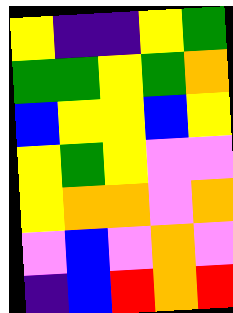[["yellow", "indigo", "indigo", "yellow", "green"], ["green", "green", "yellow", "green", "orange"], ["blue", "yellow", "yellow", "blue", "yellow"], ["yellow", "green", "yellow", "violet", "violet"], ["yellow", "orange", "orange", "violet", "orange"], ["violet", "blue", "violet", "orange", "violet"], ["indigo", "blue", "red", "orange", "red"]]